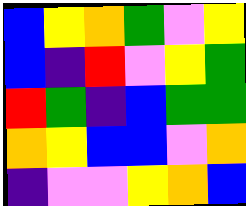[["blue", "yellow", "orange", "green", "violet", "yellow"], ["blue", "indigo", "red", "violet", "yellow", "green"], ["red", "green", "indigo", "blue", "green", "green"], ["orange", "yellow", "blue", "blue", "violet", "orange"], ["indigo", "violet", "violet", "yellow", "orange", "blue"]]